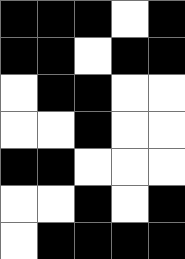[["black", "black", "black", "white", "black"], ["black", "black", "white", "black", "black"], ["white", "black", "black", "white", "white"], ["white", "white", "black", "white", "white"], ["black", "black", "white", "white", "white"], ["white", "white", "black", "white", "black"], ["white", "black", "black", "black", "black"]]